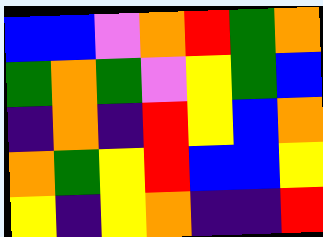[["blue", "blue", "violet", "orange", "red", "green", "orange"], ["green", "orange", "green", "violet", "yellow", "green", "blue"], ["indigo", "orange", "indigo", "red", "yellow", "blue", "orange"], ["orange", "green", "yellow", "red", "blue", "blue", "yellow"], ["yellow", "indigo", "yellow", "orange", "indigo", "indigo", "red"]]